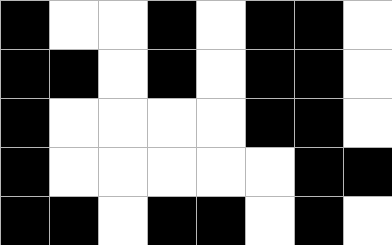[["black", "white", "white", "black", "white", "black", "black", "white"], ["black", "black", "white", "black", "white", "black", "black", "white"], ["black", "white", "white", "white", "white", "black", "black", "white"], ["black", "white", "white", "white", "white", "white", "black", "black"], ["black", "black", "white", "black", "black", "white", "black", "white"]]